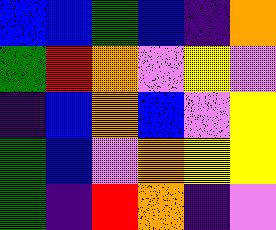[["blue", "blue", "green", "blue", "indigo", "orange"], ["green", "red", "orange", "violet", "yellow", "violet"], ["indigo", "blue", "orange", "blue", "violet", "yellow"], ["green", "blue", "violet", "orange", "yellow", "yellow"], ["green", "indigo", "red", "orange", "indigo", "violet"]]